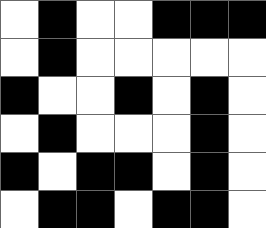[["white", "black", "white", "white", "black", "black", "black"], ["white", "black", "white", "white", "white", "white", "white"], ["black", "white", "white", "black", "white", "black", "white"], ["white", "black", "white", "white", "white", "black", "white"], ["black", "white", "black", "black", "white", "black", "white"], ["white", "black", "black", "white", "black", "black", "white"]]